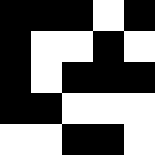[["black", "black", "black", "white", "black"], ["black", "white", "white", "black", "white"], ["black", "white", "black", "black", "black"], ["black", "black", "white", "white", "white"], ["white", "white", "black", "black", "white"]]